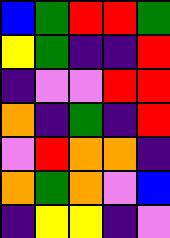[["blue", "green", "red", "red", "green"], ["yellow", "green", "indigo", "indigo", "red"], ["indigo", "violet", "violet", "red", "red"], ["orange", "indigo", "green", "indigo", "red"], ["violet", "red", "orange", "orange", "indigo"], ["orange", "green", "orange", "violet", "blue"], ["indigo", "yellow", "yellow", "indigo", "violet"]]